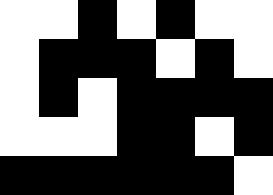[["white", "white", "black", "white", "black", "white", "white"], ["white", "black", "black", "black", "white", "black", "white"], ["white", "black", "white", "black", "black", "black", "black"], ["white", "white", "white", "black", "black", "white", "black"], ["black", "black", "black", "black", "black", "black", "white"]]